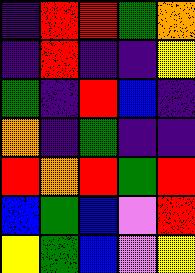[["indigo", "red", "red", "green", "orange"], ["indigo", "red", "indigo", "indigo", "yellow"], ["green", "indigo", "red", "blue", "indigo"], ["orange", "indigo", "green", "indigo", "indigo"], ["red", "orange", "red", "green", "red"], ["blue", "green", "blue", "violet", "red"], ["yellow", "green", "blue", "violet", "yellow"]]